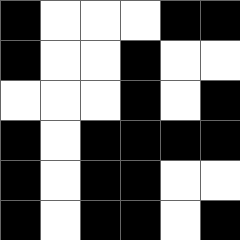[["black", "white", "white", "white", "black", "black"], ["black", "white", "white", "black", "white", "white"], ["white", "white", "white", "black", "white", "black"], ["black", "white", "black", "black", "black", "black"], ["black", "white", "black", "black", "white", "white"], ["black", "white", "black", "black", "white", "black"]]